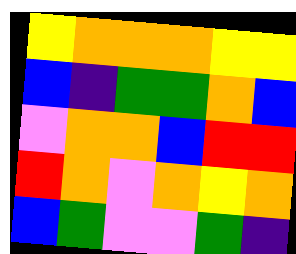[["yellow", "orange", "orange", "orange", "yellow", "yellow"], ["blue", "indigo", "green", "green", "orange", "blue"], ["violet", "orange", "orange", "blue", "red", "red"], ["red", "orange", "violet", "orange", "yellow", "orange"], ["blue", "green", "violet", "violet", "green", "indigo"]]